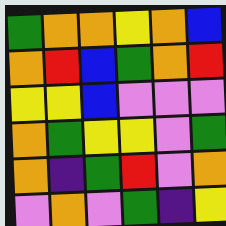[["green", "orange", "orange", "yellow", "orange", "blue"], ["orange", "red", "blue", "green", "orange", "red"], ["yellow", "yellow", "blue", "violet", "violet", "violet"], ["orange", "green", "yellow", "yellow", "violet", "green"], ["orange", "indigo", "green", "red", "violet", "orange"], ["violet", "orange", "violet", "green", "indigo", "yellow"]]